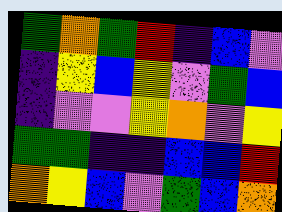[["green", "orange", "green", "red", "indigo", "blue", "violet"], ["indigo", "yellow", "blue", "yellow", "violet", "green", "blue"], ["indigo", "violet", "violet", "yellow", "orange", "violet", "yellow"], ["green", "green", "indigo", "indigo", "blue", "blue", "red"], ["orange", "yellow", "blue", "violet", "green", "blue", "orange"]]